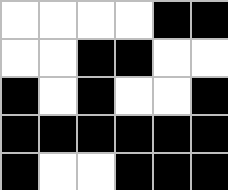[["white", "white", "white", "white", "black", "black"], ["white", "white", "black", "black", "white", "white"], ["black", "white", "black", "white", "white", "black"], ["black", "black", "black", "black", "black", "black"], ["black", "white", "white", "black", "black", "black"]]